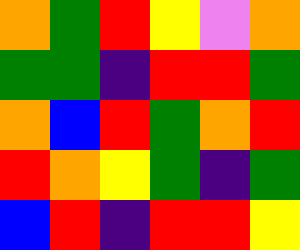[["orange", "green", "red", "yellow", "violet", "orange"], ["green", "green", "indigo", "red", "red", "green"], ["orange", "blue", "red", "green", "orange", "red"], ["red", "orange", "yellow", "green", "indigo", "green"], ["blue", "red", "indigo", "red", "red", "yellow"]]